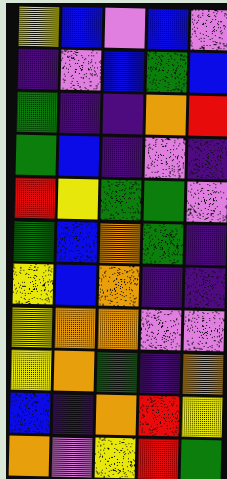[["yellow", "blue", "violet", "blue", "violet"], ["indigo", "violet", "blue", "green", "blue"], ["green", "indigo", "indigo", "orange", "red"], ["green", "blue", "indigo", "violet", "indigo"], ["red", "yellow", "green", "green", "violet"], ["green", "blue", "orange", "green", "indigo"], ["yellow", "blue", "orange", "indigo", "indigo"], ["yellow", "orange", "orange", "violet", "violet"], ["yellow", "orange", "green", "indigo", "orange"], ["blue", "indigo", "orange", "red", "yellow"], ["orange", "violet", "yellow", "red", "green"]]